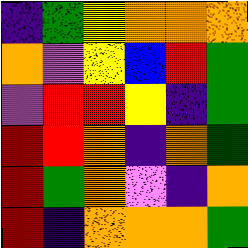[["indigo", "green", "yellow", "orange", "orange", "orange"], ["orange", "violet", "yellow", "blue", "red", "green"], ["violet", "red", "red", "yellow", "indigo", "green"], ["red", "red", "orange", "indigo", "orange", "green"], ["red", "green", "orange", "violet", "indigo", "orange"], ["red", "indigo", "orange", "orange", "orange", "green"]]